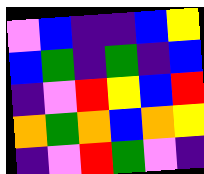[["violet", "blue", "indigo", "indigo", "blue", "yellow"], ["blue", "green", "indigo", "green", "indigo", "blue"], ["indigo", "violet", "red", "yellow", "blue", "red"], ["orange", "green", "orange", "blue", "orange", "yellow"], ["indigo", "violet", "red", "green", "violet", "indigo"]]